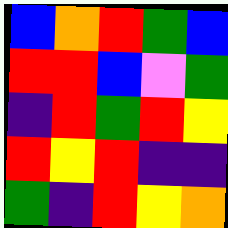[["blue", "orange", "red", "green", "blue"], ["red", "red", "blue", "violet", "green"], ["indigo", "red", "green", "red", "yellow"], ["red", "yellow", "red", "indigo", "indigo"], ["green", "indigo", "red", "yellow", "orange"]]